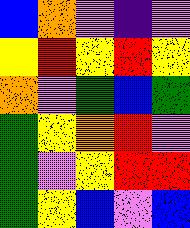[["blue", "orange", "violet", "indigo", "violet"], ["yellow", "red", "yellow", "red", "yellow"], ["orange", "violet", "green", "blue", "green"], ["green", "yellow", "orange", "red", "violet"], ["green", "violet", "yellow", "red", "red"], ["green", "yellow", "blue", "violet", "blue"]]